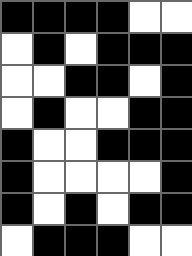[["black", "black", "black", "black", "white", "white"], ["white", "black", "white", "black", "black", "black"], ["white", "white", "black", "black", "white", "black"], ["white", "black", "white", "white", "black", "black"], ["black", "white", "white", "black", "black", "black"], ["black", "white", "white", "white", "white", "black"], ["black", "white", "black", "white", "black", "black"], ["white", "black", "black", "black", "white", "white"]]